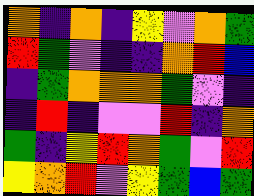[["orange", "indigo", "orange", "indigo", "yellow", "violet", "orange", "green"], ["red", "green", "violet", "indigo", "indigo", "orange", "red", "blue"], ["indigo", "green", "orange", "orange", "orange", "green", "violet", "indigo"], ["indigo", "red", "indigo", "violet", "violet", "red", "indigo", "orange"], ["green", "indigo", "yellow", "red", "orange", "green", "violet", "red"], ["yellow", "orange", "red", "violet", "yellow", "green", "blue", "green"]]